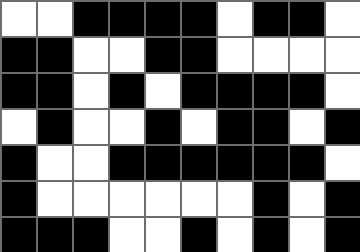[["white", "white", "black", "black", "black", "black", "white", "black", "black", "white"], ["black", "black", "white", "white", "black", "black", "white", "white", "white", "white"], ["black", "black", "white", "black", "white", "black", "black", "black", "black", "white"], ["white", "black", "white", "white", "black", "white", "black", "black", "white", "black"], ["black", "white", "white", "black", "black", "black", "black", "black", "black", "white"], ["black", "white", "white", "white", "white", "white", "white", "black", "white", "black"], ["black", "black", "black", "white", "white", "black", "white", "black", "white", "black"]]